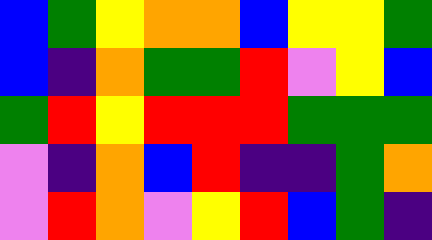[["blue", "green", "yellow", "orange", "orange", "blue", "yellow", "yellow", "green"], ["blue", "indigo", "orange", "green", "green", "red", "violet", "yellow", "blue"], ["green", "red", "yellow", "red", "red", "red", "green", "green", "green"], ["violet", "indigo", "orange", "blue", "red", "indigo", "indigo", "green", "orange"], ["violet", "red", "orange", "violet", "yellow", "red", "blue", "green", "indigo"]]